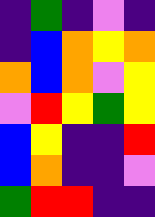[["indigo", "green", "indigo", "violet", "indigo"], ["indigo", "blue", "orange", "yellow", "orange"], ["orange", "blue", "orange", "violet", "yellow"], ["violet", "red", "yellow", "green", "yellow"], ["blue", "yellow", "indigo", "indigo", "red"], ["blue", "orange", "indigo", "indigo", "violet"], ["green", "red", "red", "indigo", "indigo"]]